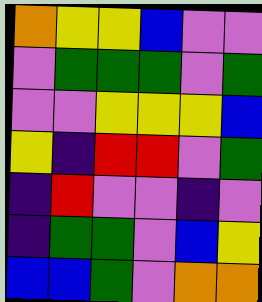[["orange", "yellow", "yellow", "blue", "violet", "violet"], ["violet", "green", "green", "green", "violet", "green"], ["violet", "violet", "yellow", "yellow", "yellow", "blue"], ["yellow", "indigo", "red", "red", "violet", "green"], ["indigo", "red", "violet", "violet", "indigo", "violet"], ["indigo", "green", "green", "violet", "blue", "yellow"], ["blue", "blue", "green", "violet", "orange", "orange"]]